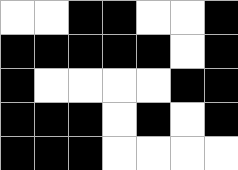[["white", "white", "black", "black", "white", "white", "black"], ["black", "black", "black", "black", "black", "white", "black"], ["black", "white", "white", "white", "white", "black", "black"], ["black", "black", "black", "white", "black", "white", "black"], ["black", "black", "black", "white", "white", "white", "white"]]